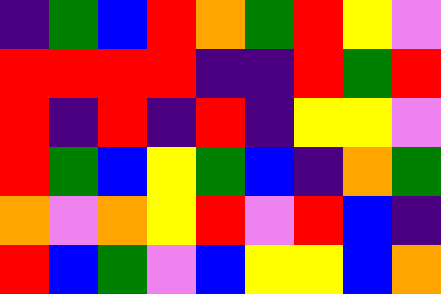[["indigo", "green", "blue", "red", "orange", "green", "red", "yellow", "violet"], ["red", "red", "red", "red", "indigo", "indigo", "red", "green", "red"], ["red", "indigo", "red", "indigo", "red", "indigo", "yellow", "yellow", "violet"], ["red", "green", "blue", "yellow", "green", "blue", "indigo", "orange", "green"], ["orange", "violet", "orange", "yellow", "red", "violet", "red", "blue", "indigo"], ["red", "blue", "green", "violet", "blue", "yellow", "yellow", "blue", "orange"]]